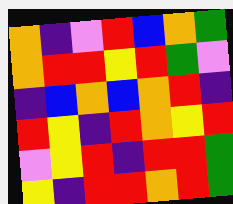[["orange", "indigo", "violet", "red", "blue", "orange", "green"], ["orange", "red", "red", "yellow", "red", "green", "violet"], ["indigo", "blue", "orange", "blue", "orange", "red", "indigo"], ["red", "yellow", "indigo", "red", "orange", "yellow", "red"], ["violet", "yellow", "red", "indigo", "red", "red", "green"], ["yellow", "indigo", "red", "red", "orange", "red", "green"]]